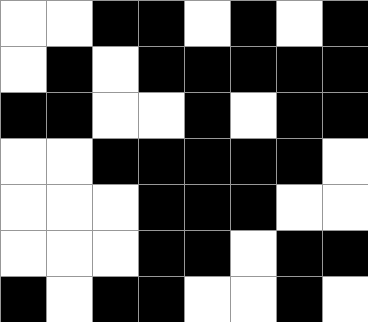[["white", "white", "black", "black", "white", "black", "white", "black"], ["white", "black", "white", "black", "black", "black", "black", "black"], ["black", "black", "white", "white", "black", "white", "black", "black"], ["white", "white", "black", "black", "black", "black", "black", "white"], ["white", "white", "white", "black", "black", "black", "white", "white"], ["white", "white", "white", "black", "black", "white", "black", "black"], ["black", "white", "black", "black", "white", "white", "black", "white"]]